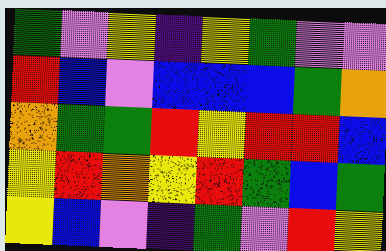[["green", "violet", "yellow", "indigo", "yellow", "green", "violet", "violet"], ["red", "blue", "violet", "blue", "blue", "blue", "green", "orange"], ["orange", "green", "green", "red", "yellow", "red", "red", "blue"], ["yellow", "red", "orange", "yellow", "red", "green", "blue", "green"], ["yellow", "blue", "violet", "indigo", "green", "violet", "red", "yellow"]]